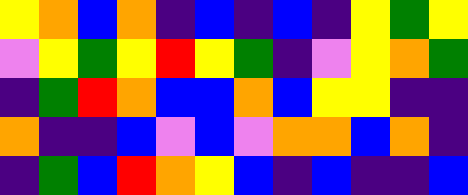[["yellow", "orange", "blue", "orange", "indigo", "blue", "indigo", "blue", "indigo", "yellow", "green", "yellow"], ["violet", "yellow", "green", "yellow", "red", "yellow", "green", "indigo", "violet", "yellow", "orange", "green"], ["indigo", "green", "red", "orange", "blue", "blue", "orange", "blue", "yellow", "yellow", "indigo", "indigo"], ["orange", "indigo", "indigo", "blue", "violet", "blue", "violet", "orange", "orange", "blue", "orange", "indigo"], ["indigo", "green", "blue", "red", "orange", "yellow", "blue", "indigo", "blue", "indigo", "indigo", "blue"]]